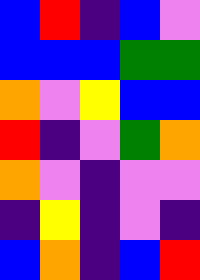[["blue", "red", "indigo", "blue", "violet"], ["blue", "blue", "blue", "green", "green"], ["orange", "violet", "yellow", "blue", "blue"], ["red", "indigo", "violet", "green", "orange"], ["orange", "violet", "indigo", "violet", "violet"], ["indigo", "yellow", "indigo", "violet", "indigo"], ["blue", "orange", "indigo", "blue", "red"]]